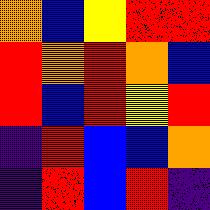[["orange", "blue", "yellow", "red", "red"], ["red", "orange", "red", "orange", "blue"], ["red", "blue", "red", "yellow", "red"], ["indigo", "red", "blue", "blue", "orange"], ["indigo", "red", "blue", "red", "indigo"]]